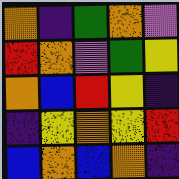[["orange", "indigo", "green", "orange", "violet"], ["red", "orange", "violet", "green", "yellow"], ["orange", "blue", "red", "yellow", "indigo"], ["indigo", "yellow", "orange", "yellow", "red"], ["blue", "orange", "blue", "orange", "indigo"]]